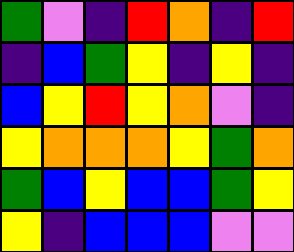[["green", "violet", "indigo", "red", "orange", "indigo", "red"], ["indigo", "blue", "green", "yellow", "indigo", "yellow", "indigo"], ["blue", "yellow", "red", "yellow", "orange", "violet", "indigo"], ["yellow", "orange", "orange", "orange", "yellow", "green", "orange"], ["green", "blue", "yellow", "blue", "blue", "green", "yellow"], ["yellow", "indigo", "blue", "blue", "blue", "violet", "violet"]]